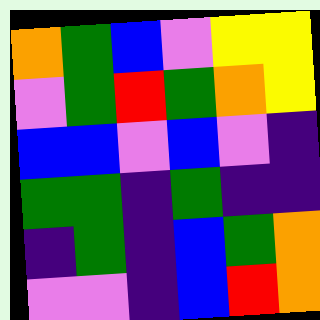[["orange", "green", "blue", "violet", "yellow", "yellow"], ["violet", "green", "red", "green", "orange", "yellow"], ["blue", "blue", "violet", "blue", "violet", "indigo"], ["green", "green", "indigo", "green", "indigo", "indigo"], ["indigo", "green", "indigo", "blue", "green", "orange"], ["violet", "violet", "indigo", "blue", "red", "orange"]]